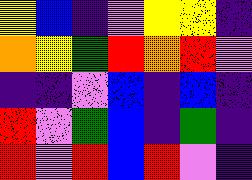[["yellow", "blue", "indigo", "violet", "yellow", "yellow", "indigo"], ["orange", "yellow", "green", "red", "orange", "red", "violet"], ["indigo", "indigo", "violet", "blue", "indigo", "blue", "indigo"], ["red", "violet", "green", "blue", "indigo", "green", "indigo"], ["red", "violet", "red", "blue", "red", "violet", "indigo"]]